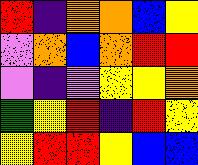[["red", "indigo", "orange", "orange", "blue", "yellow"], ["violet", "orange", "blue", "orange", "red", "red"], ["violet", "indigo", "violet", "yellow", "yellow", "orange"], ["green", "yellow", "red", "indigo", "red", "yellow"], ["yellow", "red", "red", "yellow", "blue", "blue"]]